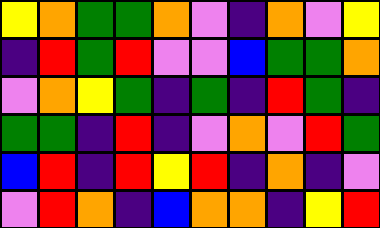[["yellow", "orange", "green", "green", "orange", "violet", "indigo", "orange", "violet", "yellow"], ["indigo", "red", "green", "red", "violet", "violet", "blue", "green", "green", "orange"], ["violet", "orange", "yellow", "green", "indigo", "green", "indigo", "red", "green", "indigo"], ["green", "green", "indigo", "red", "indigo", "violet", "orange", "violet", "red", "green"], ["blue", "red", "indigo", "red", "yellow", "red", "indigo", "orange", "indigo", "violet"], ["violet", "red", "orange", "indigo", "blue", "orange", "orange", "indigo", "yellow", "red"]]